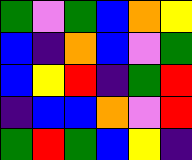[["green", "violet", "green", "blue", "orange", "yellow"], ["blue", "indigo", "orange", "blue", "violet", "green"], ["blue", "yellow", "red", "indigo", "green", "red"], ["indigo", "blue", "blue", "orange", "violet", "red"], ["green", "red", "green", "blue", "yellow", "indigo"]]